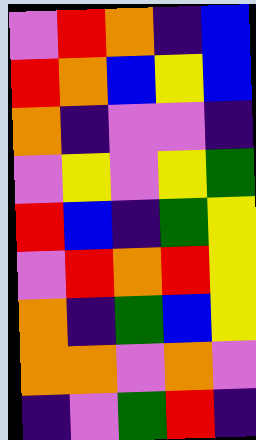[["violet", "red", "orange", "indigo", "blue"], ["red", "orange", "blue", "yellow", "blue"], ["orange", "indigo", "violet", "violet", "indigo"], ["violet", "yellow", "violet", "yellow", "green"], ["red", "blue", "indigo", "green", "yellow"], ["violet", "red", "orange", "red", "yellow"], ["orange", "indigo", "green", "blue", "yellow"], ["orange", "orange", "violet", "orange", "violet"], ["indigo", "violet", "green", "red", "indigo"]]